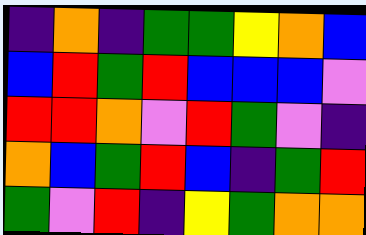[["indigo", "orange", "indigo", "green", "green", "yellow", "orange", "blue"], ["blue", "red", "green", "red", "blue", "blue", "blue", "violet"], ["red", "red", "orange", "violet", "red", "green", "violet", "indigo"], ["orange", "blue", "green", "red", "blue", "indigo", "green", "red"], ["green", "violet", "red", "indigo", "yellow", "green", "orange", "orange"]]